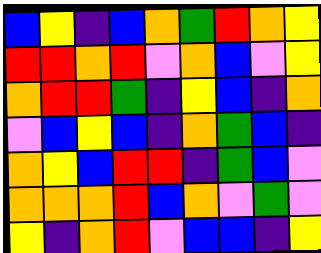[["blue", "yellow", "indigo", "blue", "orange", "green", "red", "orange", "yellow"], ["red", "red", "orange", "red", "violet", "orange", "blue", "violet", "yellow"], ["orange", "red", "red", "green", "indigo", "yellow", "blue", "indigo", "orange"], ["violet", "blue", "yellow", "blue", "indigo", "orange", "green", "blue", "indigo"], ["orange", "yellow", "blue", "red", "red", "indigo", "green", "blue", "violet"], ["orange", "orange", "orange", "red", "blue", "orange", "violet", "green", "violet"], ["yellow", "indigo", "orange", "red", "violet", "blue", "blue", "indigo", "yellow"]]